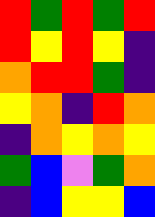[["red", "green", "red", "green", "red"], ["red", "yellow", "red", "yellow", "indigo"], ["orange", "red", "red", "green", "indigo"], ["yellow", "orange", "indigo", "red", "orange"], ["indigo", "orange", "yellow", "orange", "yellow"], ["green", "blue", "violet", "green", "orange"], ["indigo", "blue", "yellow", "yellow", "blue"]]